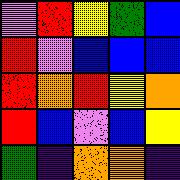[["violet", "red", "yellow", "green", "blue"], ["red", "violet", "blue", "blue", "blue"], ["red", "orange", "red", "yellow", "orange"], ["red", "blue", "violet", "blue", "yellow"], ["green", "indigo", "orange", "orange", "indigo"]]